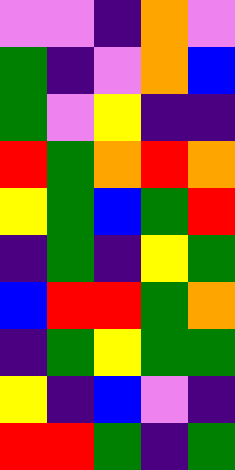[["violet", "violet", "indigo", "orange", "violet"], ["green", "indigo", "violet", "orange", "blue"], ["green", "violet", "yellow", "indigo", "indigo"], ["red", "green", "orange", "red", "orange"], ["yellow", "green", "blue", "green", "red"], ["indigo", "green", "indigo", "yellow", "green"], ["blue", "red", "red", "green", "orange"], ["indigo", "green", "yellow", "green", "green"], ["yellow", "indigo", "blue", "violet", "indigo"], ["red", "red", "green", "indigo", "green"]]